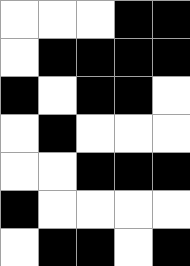[["white", "white", "white", "black", "black"], ["white", "black", "black", "black", "black"], ["black", "white", "black", "black", "white"], ["white", "black", "white", "white", "white"], ["white", "white", "black", "black", "black"], ["black", "white", "white", "white", "white"], ["white", "black", "black", "white", "black"]]